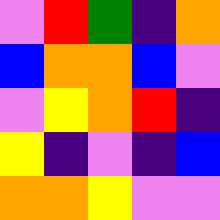[["violet", "red", "green", "indigo", "orange"], ["blue", "orange", "orange", "blue", "violet"], ["violet", "yellow", "orange", "red", "indigo"], ["yellow", "indigo", "violet", "indigo", "blue"], ["orange", "orange", "yellow", "violet", "violet"]]